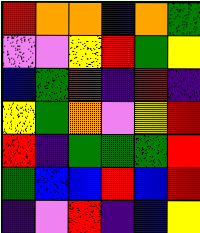[["red", "orange", "orange", "blue", "orange", "green"], ["violet", "violet", "yellow", "red", "green", "yellow"], ["blue", "green", "red", "indigo", "red", "indigo"], ["yellow", "green", "orange", "violet", "yellow", "red"], ["red", "indigo", "green", "green", "green", "red"], ["green", "blue", "blue", "red", "blue", "red"], ["indigo", "violet", "red", "indigo", "blue", "yellow"]]